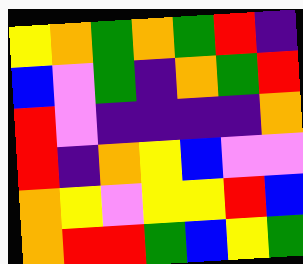[["yellow", "orange", "green", "orange", "green", "red", "indigo"], ["blue", "violet", "green", "indigo", "orange", "green", "red"], ["red", "violet", "indigo", "indigo", "indigo", "indigo", "orange"], ["red", "indigo", "orange", "yellow", "blue", "violet", "violet"], ["orange", "yellow", "violet", "yellow", "yellow", "red", "blue"], ["orange", "red", "red", "green", "blue", "yellow", "green"]]